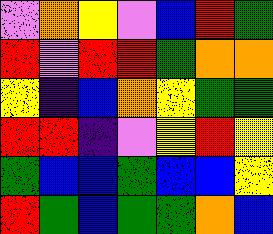[["violet", "orange", "yellow", "violet", "blue", "red", "green"], ["red", "violet", "red", "red", "green", "orange", "orange"], ["yellow", "indigo", "blue", "orange", "yellow", "green", "green"], ["red", "red", "indigo", "violet", "yellow", "red", "yellow"], ["green", "blue", "blue", "green", "blue", "blue", "yellow"], ["red", "green", "blue", "green", "green", "orange", "blue"]]